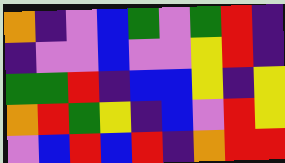[["orange", "indigo", "violet", "blue", "green", "violet", "green", "red", "indigo"], ["indigo", "violet", "violet", "blue", "violet", "violet", "yellow", "red", "indigo"], ["green", "green", "red", "indigo", "blue", "blue", "yellow", "indigo", "yellow"], ["orange", "red", "green", "yellow", "indigo", "blue", "violet", "red", "yellow"], ["violet", "blue", "red", "blue", "red", "indigo", "orange", "red", "red"]]